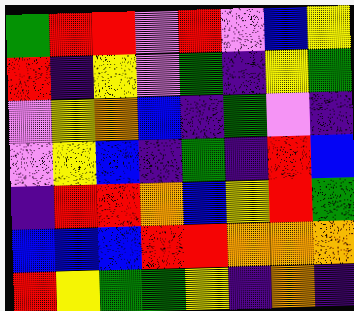[["green", "red", "red", "violet", "red", "violet", "blue", "yellow"], ["red", "indigo", "yellow", "violet", "green", "indigo", "yellow", "green"], ["violet", "yellow", "orange", "blue", "indigo", "green", "violet", "indigo"], ["violet", "yellow", "blue", "indigo", "green", "indigo", "red", "blue"], ["indigo", "red", "red", "orange", "blue", "yellow", "red", "green"], ["blue", "blue", "blue", "red", "red", "orange", "orange", "orange"], ["red", "yellow", "green", "green", "yellow", "indigo", "orange", "indigo"]]